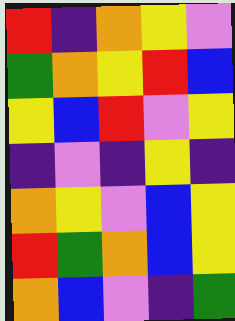[["red", "indigo", "orange", "yellow", "violet"], ["green", "orange", "yellow", "red", "blue"], ["yellow", "blue", "red", "violet", "yellow"], ["indigo", "violet", "indigo", "yellow", "indigo"], ["orange", "yellow", "violet", "blue", "yellow"], ["red", "green", "orange", "blue", "yellow"], ["orange", "blue", "violet", "indigo", "green"]]